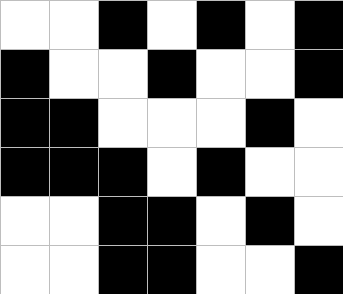[["white", "white", "black", "white", "black", "white", "black"], ["black", "white", "white", "black", "white", "white", "black"], ["black", "black", "white", "white", "white", "black", "white"], ["black", "black", "black", "white", "black", "white", "white"], ["white", "white", "black", "black", "white", "black", "white"], ["white", "white", "black", "black", "white", "white", "black"]]